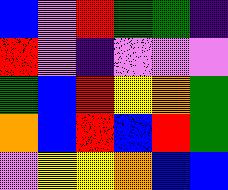[["blue", "violet", "red", "green", "green", "indigo"], ["red", "violet", "indigo", "violet", "violet", "violet"], ["green", "blue", "red", "yellow", "orange", "green"], ["orange", "blue", "red", "blue", "red", "green"], ["violet", "yellow", "yellow", "orange", "blue", "blue"]]